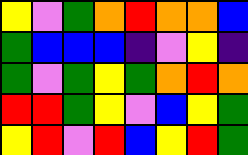[["yellow", "violet", "green", "orange", "red", "orange", "orange", "blue"], ["green", "blue", "blue", "blue", "indigo", "violet", "yellow", "indigo"], ["green", "violet", "green", "yellow", "green", "orange", "red", "orange"], ["red", "red", "green", "yellow", "violet", "blue", "yellow", "green"], ["yellow", "red", "violet", "red", "blue", "yellow", "red", "green"]]